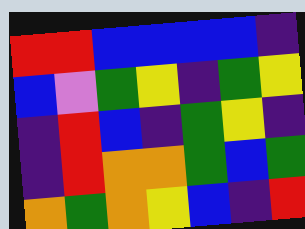[["red", "red", "blue", "blue", "blue", "blue", "indigo"], ["blue", "violet", "green", "yellow", "indigo", "green", "yellow"], ["indigo", "red", "blue", "indigo", "green", "yellow", "indigo"], ["indigo", "red", "orange", "orange", "green", "blue", "green"], ["orange", "green", "orange", "yellow", "blue", "indigo", "red"]]